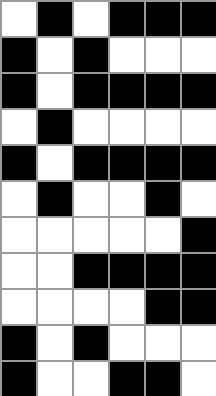[["white", "black", "white", "black", "black", "black"], ["black", "white", "black", "white", "white", "white"], ["black", "white", "black", "black", "black", "black"], ["white", "black", "white", "white", "white", "white"], ["black", "white", "black", "black", "black", "black"], ["white", "black", "white", "white", "black", "white"], ["white", "white", "white", "white", "white", "black"], ["white", "white", "black", "black", "black", "black"], ["white", "white", "white", "white", "black", "black"], ["black", "white", "black", "white", "white", "white"], ["black", "white", "white", "black", "black", "white"]]